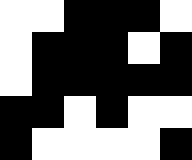[["white", "white", "black", "black", "black", "white"], ["white", "black", "black", "black", "white", "black"], ["white", "black", "black", "black", "black", "black"], ["black", "black", "white", "black", "white", "white"], ["black", "white", "white", "white", "white", "black"]]